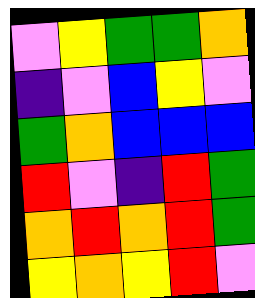[["violet", "yellow", "green", "green", "orange"], ["indigo", "violet", "blue", "yellow", "violet"], ["green", "orange", "blue", "blue", "blue"], ["red", "violet", "indigo", "red", "green"], ["orange", "red", "orange", "red", "green"], ["yellow", "orange", "yellow", "red", "violet"]]